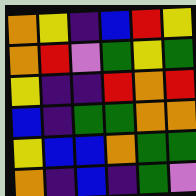[["orange", "yellow", "indigo", "blue", "red", "yellow"], ["orange", "red", "violet", "green", "yellow", "green"], ["yellow", "indigo", "indigo", "red", "orange", "red"], ["blue", "indigo", "green", "green", "orange", "orange"], ["yellow", "blue", "blue", "orange", "green", "green"], ["orange", "indigo", "blue", "indigo", "green", "violet"]]